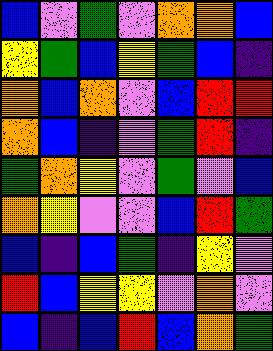[["blue", "violet", "green", "violet", "orange", "orange", "blue"], ["yellow", "green", "blue", "yellow", "green", "blue", "indigo"], ["orange", "blue", "orange", "violet", "blue", "red", "red"], ["orange", "blue", "indigo", "violet", "green", "red", "indigo"], ["green", "orange", "yellow", "violet", "green", "violet", "blue"], ["orange", "yellow", "violet", "violet", "blue", "red", "green"], ["blue", "indigo", "blue", "green", "indigo", "yellow", "violet"], ["red", "blue", "yellow", "yellow", "violet", "orange", "violet"], ["blue", "indigo", "blue", "red", "blue", "orange", "green"]]